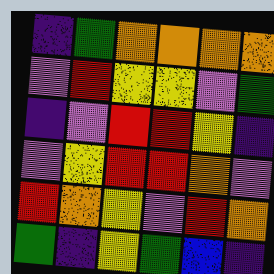[["indigo", "green", "orange", "orange", "orange", "orange"], ["violet", "red", "yellow", "yellow", "violet", "green"], ["indigo", "violet", "red", "red", "yellow", "indigo"], ["violet", "yellow", "red", "red", "orange", "violet"], ["red", "orange", "yellow", "violet", "red", "orange"], ["green", "indigo", "yellow", "green", "blue", "indigo"]]